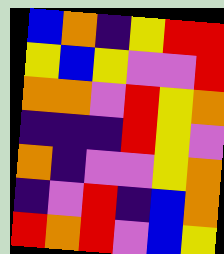[["blue", "orange", "indigo", "yellow", "red", "red"], ["yellow", "blue", "yellow", "violet", "violet", "red"], ["orange", "orange", "violet", "red", "yellow", "orange"], ["indigo", "indigo", "indigo", "red", "yellow", "violet"], ["orange", "indigo", "violet", "violet", "yellow", "orange"], ["indigo", "violet", "red", "indigo", "blue", "orange"], ["red", "orange", "red", "violet", "blue", "yellow"]]